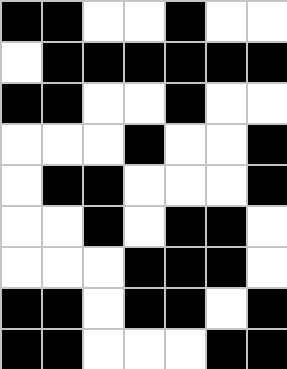[["black", "black", "white", "white", "black", "white", "white"], ["white", "black", "black", "black", "black", "black", "black"], ["black", "black", "white", "white", "black", "white", "white"], ["white", "white", "white", "black", "white", "white", "black"], ["white", "black", "black", "white", "white", "white", "black"], ["white", "white", "black", "white", "black", "black", "white"], ["white", "white", "white", "black", "black", "black", "white"], ["black", "black", "white", "black", "black", "white", "black"], ["black", "black", "white", "white", "white", "black", "black"]]